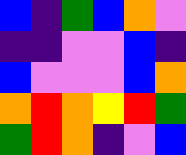[["blue", "indigo", "green", "blue", "orange", "violet"], ["indigo", "indigo", "violet", "violet", "blue", "indigo"], ["blue", "violet", "violet", "violet", "blue", "orange"], ["orange", "red", "orange", "yellow", "red", "green"], ["green", "red", "orange", "indigo", "violet", "blue"]]